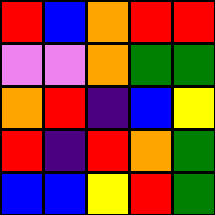[["red", "blue", "orange", "red", "red"], ["violet", "violet", "orange", "green", "green"], ["orange", "red", "indigo", "blue", "yellow"], ["red", "indigo", "red", "orange", "green"], ["blue", "blue", "yellow", "red", "green"]]